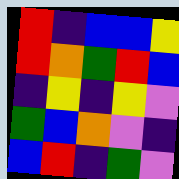[["red", "indigo", "blue", "blue", "yellow"], ["red", "orange", "green", "red", "blue"], ["indigo", "yellow", "indigo", "yellow", "violet"], ["green", "blue", "orange", "violet", "indigo"], ["blue", "red", "indigo", "green", "violet"]]